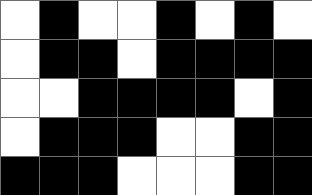[["white", "black", "white", "white", "black", "white", "black", "white"], ["white", "black", "black", "white", "black", "black", "black", "black"], ["white", "white", "black", "black", "black", "black", "white", "black"], ["white", "black", "black", "black", "white", "white", "black", "black"], ["black", "black", "black", "white", "white", "white", "black", "black"]]